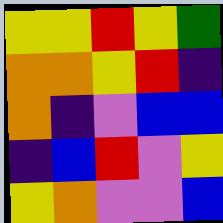[["yellow", "yellow", "red", "yellow", "green"], ["orange", "orange", "yellow", "red", "indigo"], ["orange", "indigo", "violet", "blue", "blue"], ["indigo", "blue", "red", "violet", "yellow"], ["yellow", "orange", "violet", "violet", "blue"]]